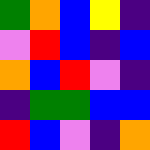[["green", "orange", "blue", "yellow", "indigo"], ["violet", "red", "blue", "indigo", "blue"], ["orange", "blue", "red", "violet", "indigo"], ["indigo", "green", "green", "blue", "blue"], ["red", "blue", "violet", "indigo", "orange"]]